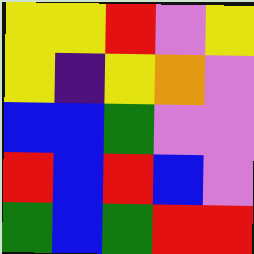[["yellow", "yellow", "red", "violet", "yellow"], ["yellow", "indigo", "yellow", "orange", "violet"], ["blue", "blue", "green", "violet", "violet"], ["red", "blue", "red", "blue", "violet"], ["green", "blue", "green", "red", "red"]]